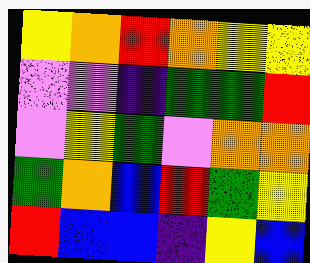[["yellow", "orange", "red", "orange", "yellow", "yellow"], ["violet", "violet", "indigo", "green", "green", "red"], ["violet", "yellow", "green", "violet", "orange", "orange"], ["green", "orange", "blue", "red", "green", "yellow"], ["red", "blue", "blue", "indigo", "yellow", "blue"]]